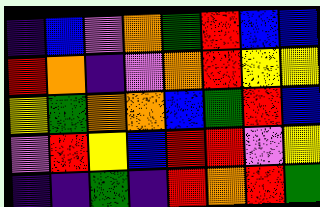[["indigo", "blue", "violet", "orange", "green", "red", "blue", "blue"], ["red", "orange", "indigo", "violet", "orange", "red", "yellow", "yellow"], ["yellow", "green", "orange", "orange", "blue", "green", "red", "blue"], ["violet", "red", "yellow", "blue", "red", "red", "violet", "yellow"], ["indigo", "indigo", "green", "indigo", "red", "orange", "red", "green"]]